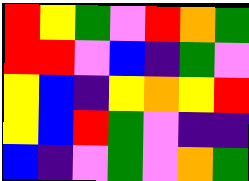[["red", "yellow", "green", "violet", "red", "orange", "green"], ["red", "red", "violet", "blue", "indigo", "green", "violet"], ["yellow", "blue", "indigo", "yellow", "orange", "yellow", "red"], ["yellow", "blue", "red", "green", "violet", "indigo", "indigo"], ["blue", "indigo", "violet", "green", "violet", "orange", "green"]]